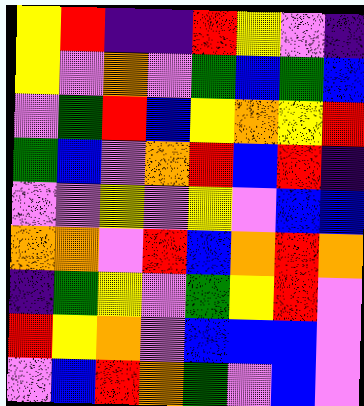[["yellow", "red", "indigo", "indigo", "red", "yellow", "violet", "indigo"], ["yellow", "violet", "orange", "violet", "green", "blue", "green", "blue"], ["violet", "green", "red", "blue", "yellow", "orange", "yellow", "red"], ["green", "blue", "violet", "orange", "red", "blue", "red", "indigo"], ["violet", "violet", "yellow", "violet", "yellow", "violet", "blue", "blue"], ["orange", "orange", "violet", "red", "blue", "orange", "red", "orange"], ["indigo", "green", "yellow", "violet", "green", "yellow", "red", "violet"], ["red", "yellow", "orange", "violet", "blue", "blue", "blue", "violet"], ["violet", "blue", "red", "orange", "green", "violet", "blue", "violet"]]